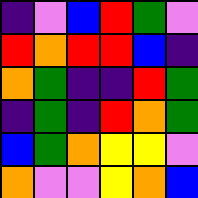[["indigo", "violet", "blue", "red", "green", "violet"], ["red", "orange", "red", "red", "blue", "indigo"], ["orange", "green", "indigo", "indigo", "red", "green"], ["indigo", "green", "indigo", "red", "orange", "green"], ["blue", "green", "orange", "yellow", "yellow", "violet"], ["orange", "violet", "violet", "yellow", "orange", "blue"]]